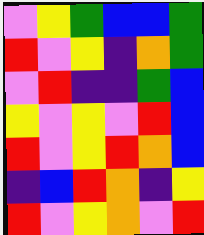[["violet", "yellow", "green", "blue", "blue", "green"], ["red", "violet", "yellow", "indigo", "orange", "green"], ["violet", "red", "indigo", "indigo", "green", "blue"], ["yellow", "violet", "yellow", "violet", "red", "blue"], ["red", "violet", "yellow", "red", "orange", "blue"], ["indigo", "blue", "red", "orange", "indigo", "yellow"], ["red", "violet", "yellow", "orange", "violet", "red"]]